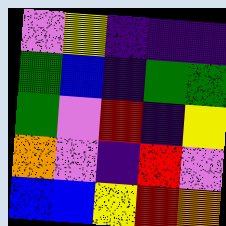[["violet", "yellow", "indigo", "indigo", "indigo"], ["green", "blue", "indigo", "green", "green"], ["green", "violet", "red", "indigo", "yellow"], ["orange", "violet", "indigo", "red", "violet"], ["blue", "blue", "yellow", "red", "orange"]]